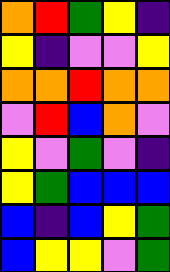[["orange", "red", "green", "yellow", "indigo"], ["yellow", "indigo", "violet", "violet", "yellow"], ["orange", "orange", "red", "orange", "orange"], ["violet", "red", "blue", "orange", "violet"], ["yellow", "violet", "green", "violet", "indigo"], ["yellow", "green", "blue", "blue", "blue"], ["blue", "indigo", "blue", "yellow", "green"], ["blue", "yellow", "yellow", "violet", "green"]]